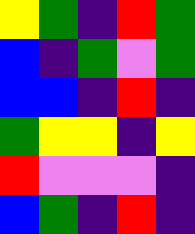[["yellow", "green", "indigo", "red", "green"], ["blue", "indigo", "green", "violet", "green"], ["blue", "blue", "indigo", "red", "indigo"], ["green", "yellow", "yellow", "indigo", "yellow"], ["red", "violet", "violet", "violet", "indigo"], ["blue", "green", "indigo", "red", "indigo"]]